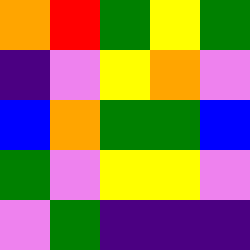[["orange", "red", "green", "yellow", "green"], ["indigo", "violet", "yellow", "orange", "violet"], ["blue", "orange", "green", "green", "blue"], ["green", "violet", "yellow", "yellow", "violet"], ["violet", "green", "indigo", "indigo", "indigo"]]